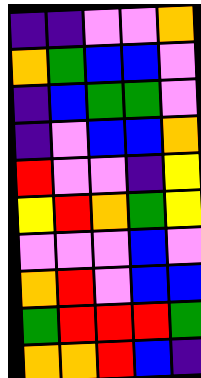[["indigo", "indigo", "violet", "violet", "orange"], ["orange", "green", "blue", "blue", "violet"], ["indigo", "blue", "green", "green", "violet"], ["indigo", "violet", "blue", "blue", "orange"], ["red", "violet", "violet", "indigo", "yellow"], ["yellow", "red", "orange", "green", "yellow"], ["violet", "violet", "violet", "blue", "violet"], ["orange", "red", "violet", "blue", "blue"], ["green", "red", "red", "red", "green"], ["orange", "orange", "red", "blue", "indigo"]]